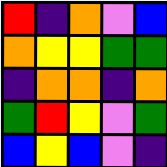[["red", "indigo", "orange", "violet", "blue"], ["orange", "yellow", "yellow", "green", "green"], ["indigo", "orange", "orange", "indigo", "orange"], ["green", "red", "yellow", "violet", "green"], ["blue", "yellow", "blue", "violet", "indigo"]]